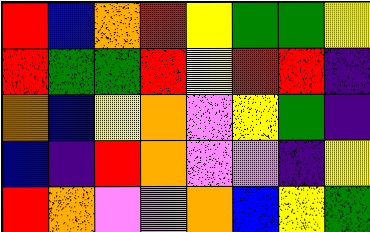[["red", "blue", "orange", "red", "yellow", "green", "green", "yellow"], ["red", "green", "green", "red", "yellow", "red", "red", "indigo"], ["orange", "blue", "yellow", "orange", "violet", "yellow", "green", "indigo"], ["blue", "indigo", "red", "orange", "violet", "violet", "indigo", "yellow"], ["red", "orange", "violet", "violet", "orange", "blue", "yellow", "green"]]